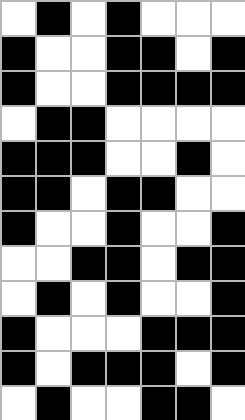[["white", "black", "white", "black", "white", "white", "white"], ["black", "white", "white", "black", "black", "white", "black"], ["black", "white", "white", "black", "black", "black", "black"], ["white", "black", "black", "white", "white", "white", "white"], ["black", "black", "black", "white", "white", "black", "white"], ["black", "black", "white", "black", "black", "white", "white"], ["black", "white", "white", "black", "white", "white", "black"], ["white", "white", "black", "black", "white", "black", "black"], ["white", "black", "white", "black", "white", "white", "black"], ["black", "white", "white", "white", "black", "black", "black"], ["black", "white", "black", "black", "black", "white", "black"], ["white", "black", "white", "white", "black", "black", "white"]]